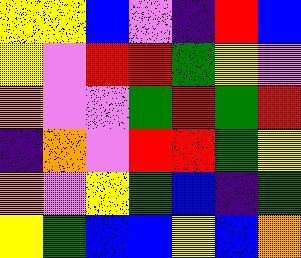[["yellow", "yellow", "blue", "violet", "indigo", "red", "blue"], ["yellow", "violet", "red", "red", "green", "yellow", "violet"], ["orange", "violet", "violet", "green", "red", "green", "red"], ["indigo", "orange", "violet", "red", "red", "green", "yellow"], ["orange", "violet", "yellow", "green", "blue", "indigo", "green"], ["yellow", "green", "blue", "blue", "yellow", "blue", "orange"]]